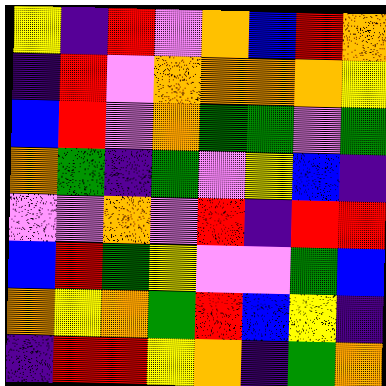[["yellow", "indigo", "red", "violet", "orange", "blue", "red", "orange"], ["indigo", "red", "violet", "orange", "orange", "orange", "orange", "yellow"], ["blue", "red", "violet", "orange", "green", "green", "violet", "green"], ["orange", "green", "indigo", "green", "violet", "yellow", "blue", "indigo"], ["violet", "violet", "orange", "violet", "red", "indigo", "red", "red"], ["blue", "red", "green", "yellow", "violet", "violet", "green", "blue"], ["orange", "yellow", "orange", "green", "red", "blue", "yellow", "indigo"], ["indigo", "red", "red", "yellow", "orange", "indigo", "green", "orange"]]